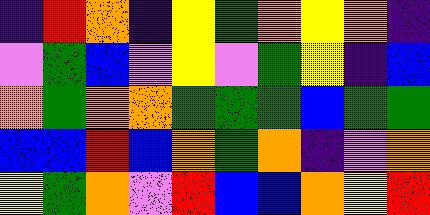[["indigo", "red", "orange", "indigo", "yellow", "green", "orange", "yellow", "orange", "indigo"], ["violet", "green", "blue", "violet", "yellow", "violet", "green", "yellow", "indigo", "blue"], ["orange", "green", "orange", "orange", "green", "green", "green", "blue", "green", "green"], ["blue", "blue", "red", "blue", "orange", "green", "orange", "indigo", "violet", "orange"], ["yellow", "green", "orange", "violet", "red", "blue", "blue", "orange", "yellow", "red"]]